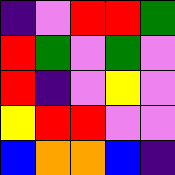[["indigo", "violet", "red", "red", "green"], ["red", "green", "violet", "green", "violet"], ["red", "indigo", "violet", "yellow", "violet"], ["yellow", "red", "red", "violet", "violet"], ["blue", "orange", "orange", "blue", "indigo"]]